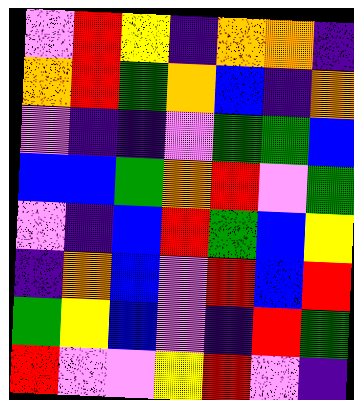[["violet", "red", "yellow", "indigo", "orange", "orange", "indigo"], ["orange", "red", "green", "orange", "blue", "indigo", "orange"], ["violet", "indigo", "indigo", "violet", "green", "green", "blue"], ["blue", "blue", "green", "orange", "red", "violet", "green"], ["violet", "indigo", "blue", "red", "green", "blue", "yellow"], ["indigo", "orange", "blue", "violet", "red", "blue", "red"], ["green", "yellow", "blue", "violet", "indigo", "red", "green"], ["red", "violet", "violet", "yellow", "red", "violet", "indigo"]]